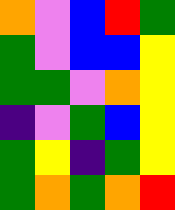[["orange", "violet", "blue", "red", "green"], ["green", "violet", "blue", "blue", "yellow"], ["green", "green", "violet", "orange", "yellow"], ["indigo", "violet", "green", "blue", "yellow"], ["green", "yellow", "indigo", "green", "yellow"], ["green", "orange", "green", "orange", "red"]]